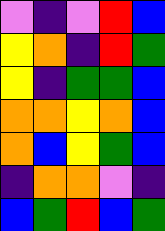[["violet", "indigo", "violet", "red", "blue"], ["yellow", "orange", "indigo", "red", "green"], ["yellow", "indigo", "green", "green", "blue"], ["orange", "orange", "yellow", "orange", "blue"], ["orange", "blue", "yellow", "green", "blue"], ["indigo", "orange", "orange", "violet", "indigo"], ["blue", "green", "red", "blue", "green"]]